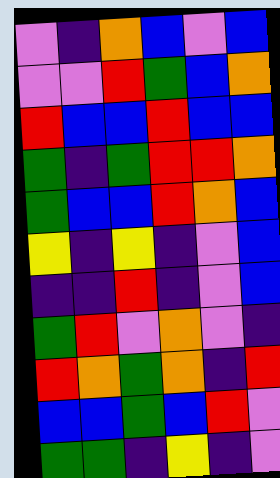[["violet", "indigo", "orange", "blue", "violet", "blue"], ["violet", "violet", "red", "green", "blue", "orange"], ["red", "blue", "blue", "red", "blue", "blue"], ["green", "indigo", "green", "red", "red", "orange"], ["green", "blue", "blue", "red", "orange", "blue"], ["yellow", "indigo", "yellow", "indigo", "violet", "blue"], ["indigo", "indigo", "red", "indigo", "violet", "blue"], ["green", "red", "violet", "orange", "violet", "indigo"], ["red", "orange", "green", "orange", "indigo", "red"], ["blue", "blue", "green", "blue", "red", "violet"], ["green", "green", "indigo", "yellow", "indigo", "violet"]]